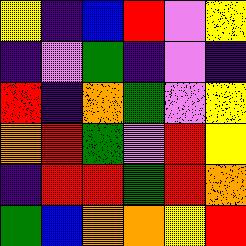[["yellow", "indigo", "blue", "red", "violet", "yellow"], ["indigo", "violet", "green", "indigo", "violet", "indigo"], ["red", "indigo", "orange", "green", "violet", "yellow"], ["orange", "red", "green", "violet", "red", "yellow"], ["indigo", "red", "red", "green", "red", "orange"], ["green", "blue", "orange", "orange", "yellow", "red"]]